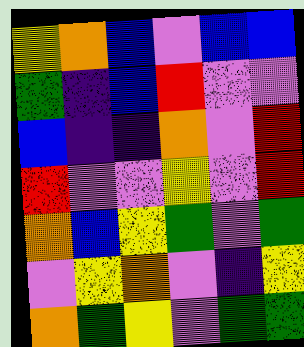[["yellow", "orange", "blue", "violet", "blue", "blue"], ["green", "indigo", "blue", "red", "violet", "violet"], ["blue", "indigo", "indigo", "orange", "violet", "red"], ["red", "violet", "violet", "yellow", "violet", "red"], ["orange", "blue", "yellow", "green", "violet", "green"], ["violet", "yellow", "orange", "violet", "indigo", "yellow"], ["orange", "green", "yellow", "violet", "green", "green"]]